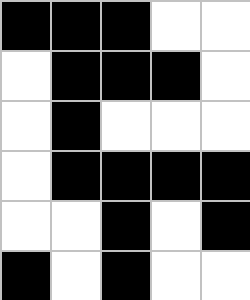[["black", "black", "black", "white", "white"], ["white", "black", "black", "black", "white"], ["white", "black", "white", "white", "white"], ["white", "black", "black", "black", "black"], ["white", "white", "black", "white", "black"], ["black", "white", "black", "white", "white"]]